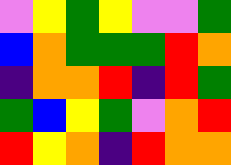[["violet", "yellow", "green", "yellow", "violet", "violet", "green"], ["blue", "orange", "green", "green", "green", "red", "orange"], ["indigo", "orange", "orange", "red", "indigo", "red", "green"], ["green", "blue", "yellow", "green", "violet", "orange", "red"], ["red", "yellow", "orange", "indigo", "red", "orange", "orange"]]